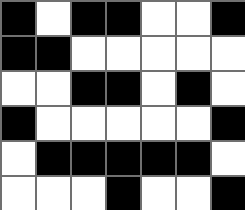[["black", "white", "black", "black", "white", "white", "black"], ["black", "black", "white", "white", "white", "white", "white"], ["white", "white", "black", "black", "white", "black", "white"], ["black", "white", "white", "white", "white", "white", "black"], ["white", "black", "black", "black", "black", "black", "white"], ["white", "white", "white", "black", "white", "white", "black"]]